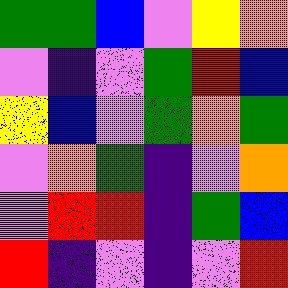[["green", "green", "blue", "violet", "yellow", "orange"], ["violet", "indigo", "violet", "green", "red", "blue"], ["yellow", "blue", "violet", "green", "orange", "green"], ["violet", "orange", "green", "indigo", "violet", "orange"], ["violet", "red", "red", "indigo", "green", "blue"], ["red", "indigo", "violet", "indigo", "violet", "red"]]